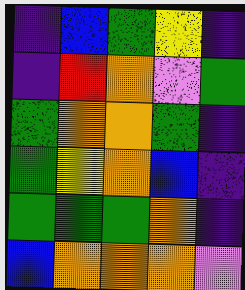[["indigo", "blue", "green", "yellow", "indigo"], ["indigo", "red", "orange", "violet", "green"], ["green", "orange", "orange", "green", "indigo"], ["green", "yellow", "orange", "blue", "indigo"], ["green", "green", "green", "orange", "indigo"], ["blue", "orange", "orange", "orange", "violet"]]